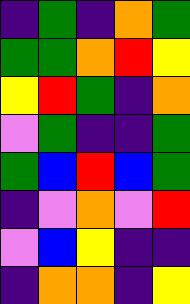[["indigo", "green", "indigo", "orange", "green"], ["green", "green", "orange", "red", "yellow"], ["yellow", "red", "green", "indigo", "orange"], ["violet", "green", "indigo", "indigo", "green"], ["green", "blue", "red", "blue", "green"], ["indigo", "violet", "orange", "violet", "red"], ["violet", "blue", "yellow", "indigo", "indigo"], ["indigo", "orange", "orange", "indigo", "yellow"]]